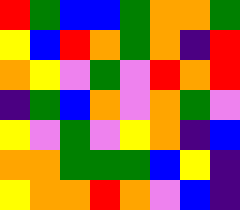[["red", "green", "blue", "blue", "green", "orange", "orange", "green"], ["yellow", "blue", "red", "orange", "green", "orange", "indigo", "red"], ["orange", "yellow", "violet", "green", "violet", "red", "orange", "red"], ["indigo", "green", "blue", "orange", "violet", "orange", "green", "violet"], ["yellow", "violet", "green", "violet", "yellow", "orange", "indigo", "blue"], ["orange", "orange", "green", "green", "green", "blue", "yellow", "indigo"], ["yellow", "orange", "orange", "red", "orange", "violet", "blue", "indigo"]]